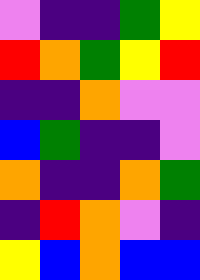[["violet", "indigo", "indigo", "green", "yellow"], ["red", "orange", "green", "yellow", "red"], ["indigo", "indigo", "orange", "violet", "violet"], ["blue", "green", "indigo", "indigo", "violet"], ["orange", "indigo", "indigo", "orange", "green"], ["indigo", "red", "orange", "violet", "indigo"], ["yellow", "blue", "orange", "blue", "blue"]]